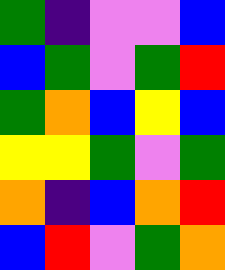[["green", "indigo", "violet", "violet", "blue"], ["blue", "green", "violet", "green", "red"], ["green", "orange", "blue", "yellow", "blue"], ["yellow", "yellow", "green", "violet", "green"], ["orange", "indigo", "blue", "orange", "red"], ["blue", "red", "violet", "green", "orange"]]